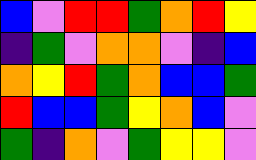[["blue", "violet", "red", "red", "green", "orange", "red", "yellow"], ["indigo", "green", "violet", "orange", "orange", "violet", "indigo", "blue"], ["orange", "yellow", "red", "green", "orange", "blue", "blue", "green"], ["red", "blue", "blue", "green", "yellow", "orange", "blue", "violet"], ["green", "indigo", "orange", "violet", "green", "yellow", "yellow", "violet"]]